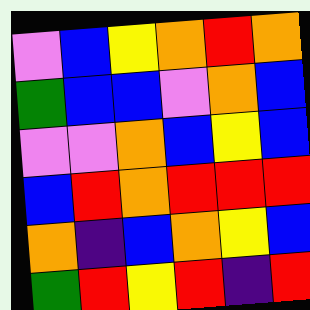[["violet", "blue", "yellow", "orange", "red", "orange"], ["green", "blue", "blue", "violet", "orange", "blue"], ["violet", "violet", "orange", "blue", "yellow", "blue"], ["blue", "red", "orange", "red", "red", "red"], ["orange", "indigo", "blue", "orange", "yellow", "blue"], ["green", "red", "yellow", "red", "indigo", "red"]]